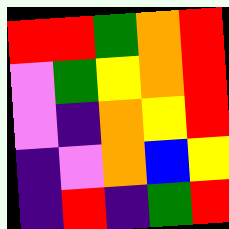[["red", "red", "green", "orange", "red"], ["violet", "green", "yellow", "orange", "red"], ["violet", "indigo", "orange", "yellow", "red"], ["indigo", "violet", "orange", "blue", "yellow"], ["indigo", "red", "indigo", "green", "red"]]